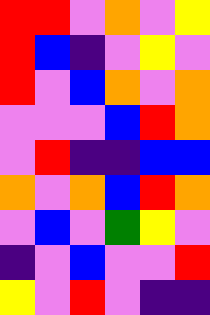[["red", "red", "violet", "orange", "violet", "yellow"], ["red", "blue", "indigo", "violet", "yellow", "violet"], ["red", "violet", "blue", "orange", "violet", "orange"], ["violet", "violet", "violet", "blue", "red", "orange"], ["violet", "red", "indigo", "indigo", "blue", "blue"], ["orange", "violet", "orange", "blue", "red", "orange"], ["violet", "blue", "violet", "green", "yellow", "violet"], ["indigo", "violet", "blue", "violet", "violet", "red"], ["yellow", "violet", "red", "violet", "indigo", "indigo"]]